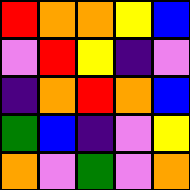[["red", "orange", "orange", "yellow", "blue"], ["violet", "red", "yellow", "indigo", "violet"], ["indigo", "orange", "red", "orange", "blue"], ["green", "blue", "indigo", "violet", "yellow"], ["orange", "violet", "green", "violet", "orange"]]